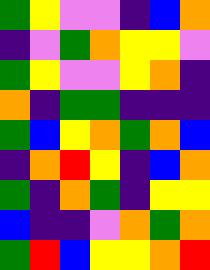[["green", "yellow", "violet", "violet", "indigo", "blue", "orange"], ["indigo", "violet", "green", "orange", "yellow", "yellow", "violet"], ["green", "yellow", "violet", "violet", "yellow", "orange", "indigo"], ["orange", "indigo", "green", "green", "indigo", "indigo", "indigo"], ["green", "blue", "yellow", "orange", "green", "orange", "blue"], ["indigo", "orange", "red", "yellow", "indigo", "blue", "orange"], ["green", "indigo", "orange", "green", "indigo", "yellow", "yellow"], ["blue", "indigo", "indigo", "violet", "orange", "green", "orange"], ["green", "red", "blue", "yellow", "yellow", "orange", "red"]]